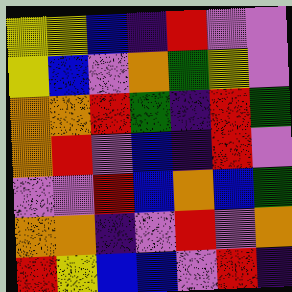[["yellow", "yellow", "blue", "indigo", "red", "violet", "violet"], ["yellow", "blue", "violet", "orange", "green", "yellow", "violet"], ["orange", "orange", "red", "green", "indigo", "red", "green"], ["orange", "red", "violet", "blue", "indigo", "red", "violet"], ["violet", "violet", "red", "blue", "orange", "blue", "green"], ["orange", "orange", "indigo", "violet", "red", "violet", "orange"], ["red", "yellow", "blue", "blue", "violet", "red", "indigo"]]